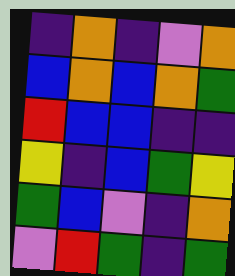[["indigo", "orange", "indigo", "violet", "orange"], ["blue", "orange", "blue", "orange", "green"], ["red", "blue", "blue", "indigo", "indigo"], ["yellow", "indigo", "blue", "green", "yellow"], ["green", "blue", "violet", "indigo", "orange"], ["violet", "red", "green", "indigo", "green"]]